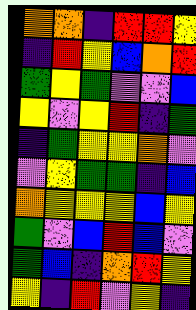[["orange", "orange", "indigo", "red", "red", "yellow"], ["indigo", "red", "yellow", "blue", "orange", "red"], ["green", "yellow", "green", "violet", "violet", "blue"], ["yellow", "violet", "yellow", "red", "indigo", "green"], ["indigo", "green", "yellow", "yellow", "orange", "violet"], ["violet", "yellow", "green", "green", "indigo", "blue"], ["orange", "yellow", "yellow", "yellow", "blue", "yellow"], ["green", "violet", "blue", "red", "blue", "violet"], ["green", "blue", "indigo", "orange", "red", "yellow"], ["yellow", "indigo", "red", "violet", "yellow", "indigo"]]